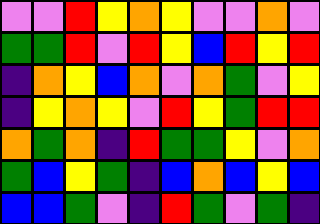[["violet", "violet", "red", "yellow", "orange", "yellow", "violet", "violet", "orange", "violet"], ["green", "green", "red", "violet", "red", "yellow", "blue", "red", "yellow", "red"], ["indigo", "orange", "yellow", "blue", "orange", "violet", "orange", "green", "violet", "yellow"], ["indigo", "yellow", "orange", "yellow", "violet", "red", "yellow", "green", "red", "red"], ["orange", "green", "orange", "indigo", "red", "green", "green", "yellow", "violet", "orange"], ["green", "blue", "yellow", "green", "indigo", "blue", "orange", "blue", "yellow", "blue"], ["blue", "blue", "green", "violet", "indigo", "red", "green", "violet", "green", "indigo"]]